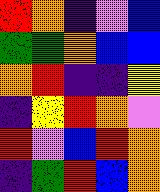[["red", "orange", "indigo", "violet", "blue"], ["green", "green", "orange", "blue", "blue"], ["orange", "red", "indigo", "indigo", "yellow"], ["indigo", "yellow", "red", "orange", "violet"], ["red", "violet", "blue", "red", "orange"], ["indigo", "green", "red", "blue", "orange"]]